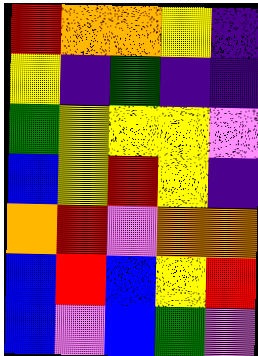[["red", "orange", "orange", "yellow", "indigo"], ["yellow", "indigo", "green", "indigo", "indigo"], ["green", "yellow", "yellow", "yellow", "violet"], ["blue", "yellow", "red", "yellow", "indigo"], ["orange", "red", "violet", "orange", "orange"], ["blue", "red", "blue", "yellow", "red"], ["blue", "violet", "blue", "green", "violet"]]